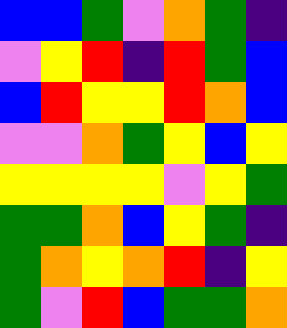[["blue", "blue", "green", "violet", "orange", "green", "indigo"], ["violet", "yellow", "red", "indigo", "red", "green", "blue"], ["blue", "red", "yellow", "yellow", "red", "orange", "blue"], ["violet", "violet", "orange", "green", "yellow", "blue", "yellow"], ["yellow", "yellow", "yellow", "yellow", "violet", "yellow", "green"], ["green", "green", "orange", "blue", "yellow", "green", "indigo"], ["green", "orange", "yellow", "orange", "red", "indigo", "yellow"], ["green", "violet", "red", "blue", "green", "green", "orange"]]